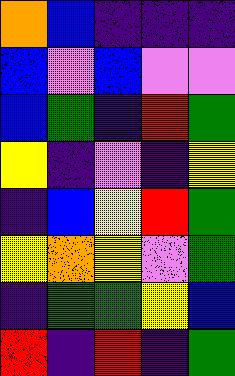[["orange", "blue", "indigo", "indigo", "indigo"], ["blue", "violet", "blue", "violet", "violet"], ["blue", "green", "indigo", "red", "green"], ["yellow", "indigo", "violet", "indigo", "yellow"], ["indigo", "blue", "yellow", "red", "green"], ["yellow", "orange", "yellow", "violet", "green"], ["indigo", "green", "green", "yellow", "blue"], ["red", "indigo", "red", "indigo", "green"]]